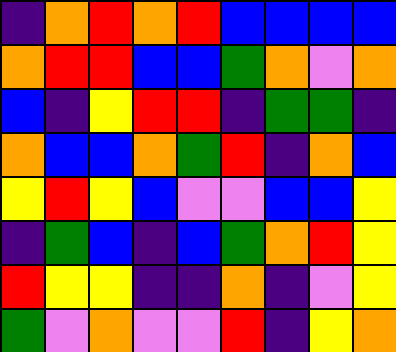[["indigo", "orange", "red", "orange", "red", "blue", "blue", "blue", "blue"], ["orange", "red", "red", "blue", "blue", "green", "orange", "violet", "orange"], ["blue", "indigo", "yellow", "red", "red", "indigo", "green", "green", "indigo"], ["orange", "blue", "blue", "orange", "green", "red", "indigo", "orange", "blue"], ["yellow", "red", "yellow", "blue", "violet", "violet", "blue", "blue", "yellow"], ["indigo", "green", "blue", "indigo", "blue", "green", "orange", "red", "yellow"], ["red", "yellow", "yellow", "indigo", "indigo", "orange", "indigo", "violet", "yellow"], ["green", "violet", "orange", "violet", "violet", "red", "indigo", "yellow", "orange"]]